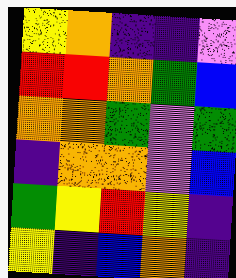[["yellow", "orange", "indigo", "indigo", "violet"], ["red", "red", "orange", "green", "blue"], ["orange", "orange", "green", "violet", "green"], ["indigo", "orange", "orange", "violet", "blue"], ["green", "yellow", "red", "yellow", "indigo"], ["yellow", "indigo", "blue", "orange", "indigo"]]